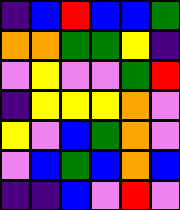[["indigo", "blue", "red", "blue", "blue", "green"], ["orange", "orange", "green", "green", "yellow", "indigo"], ["violet", "yellow", "violet", "violet", "green", "red"], ["indigo", "yellow", "yellow", "yellow", "orange", "violet"], ["yellow", "violet", "blue", "green", "orange", "violet"], ["violet", "blue", "green", "blue", "orange", "blue"], ["indigo", "indigo", "blue", "violet", "red", "violet"]]